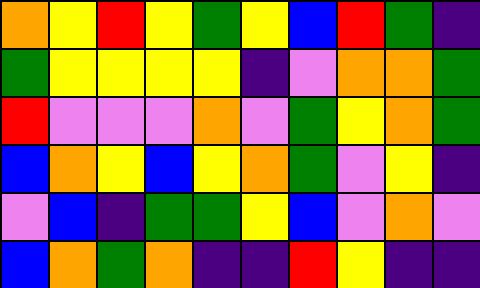[["orange", "yellow", "red", "yellow", "green", "yellow", "blue", "red", "green", "indigo"], ["green", "yellow", "yellow", "yellow", "yellow", "indigo", "violet", "orange", "orange", "green"], ["red", "violet", "violet", "violet", "orange", "violet", "green", "yellow", "orange", "green"], ["blue", "orange", "yellow", "blue", "yellow", "orange", "green", "violet", "yellow", "indigo"], ["violet", "blue", "indigo", "green", "green", "yellow", "blue", "violet", "orange", "violet"], ["blue", "orange", "green", "orange", "indigo", "indigo", "red", "yellow", "indigo", "indigo"]]